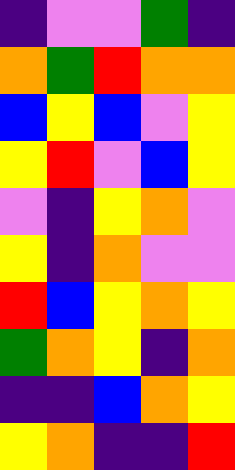[["indigo", "violet", "violet", "green", "indigo"], ["orange", "green", "red", "orange", "orange"], ["blue", "yellow", "blue", "violet", "yellow"], ["yellow", "red", "violet", "blue", "yellow"], ["violet", "indigo", "yellow", "orange", "violet"], ["yellow", "indigo", "orange", "violet", "violet"], ["red", "blue", "yellow", "orange", "yellow"], ["green", "orange", "yellow", "indigo", "orange"], ["indigo", "indigo", "blue", "orange", "yellow"], ["yellow", "orange", "indigo", "indigo", "red"]]